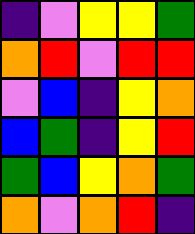[["indigo", "violet", "yellow", "yellow", "green"], ["orange", "red", "violet", "red", "red"], ["violet", "blue", "indigo", "yellow", "orange"], ["blue", "green", "indigo", "yellow", "red"], ["green", "blue", "yellow", "orange", "green"], ["orange", "violet", "orange", "red", "indigo"]]